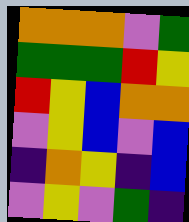[["orange", "orange", "orange", "violet", "green"], ["green", "green", "green", "red", "yellow"], ["red", "yellow", "blue", "orange", "orange"], ["violet", "yellow", "blue", "violet", "blue"], ["indigo", "orange", "yellow", "indigo", "blue"], ["violet", "yellow", "violet", "green", "indigo"]]